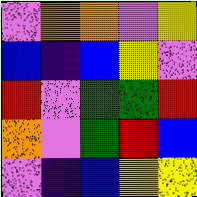[["violet", "orange", "orange", "violet", "yellow"], ["blue", "indigo", "blue", "yellow", "violet"], ["red", "violet", "green", "green", "red"], ["orange", "violet", "green", "red", "blue"], ["violet", "indigo", "blue", "yellow", "yellow"]]